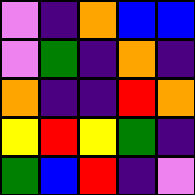[["violet", "indigo", "orange", "blue", "blue"], ["violet", "green", "indigo", "orange", "indigo"], ["orange", "indigo", "indigo", "red", "orange"], ["yellow", "red", "yellow", "green", "indigo"], ["green", "blue", "red", "indigo", "violet"]]